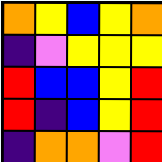[["orange", "yellow", "blue", "yellow", "orange"], ["indigo", "violet", "yellow", "yellow", "yellow"], ["red", "blue", "blue", "yellow", "red"], ["red", "indigo", "blue", "yellow", "red"], ["indigo", "orange", "orange", "violet", "red"]]